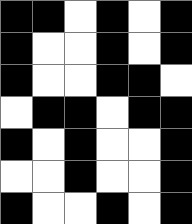[["black", "black", "white", "black", "white", "black"], ["black", "white", "white", "black", "white", "black"], ["black", "white", "white", "black", "black", "white"], ["white", "black", "black", "white", "black", "black"], ["black", "white", "black", "white", "white", "black"], ["white", "white", "black", "white", "white", "black"], ["black", "white", "white", "black", "white", "black"]]